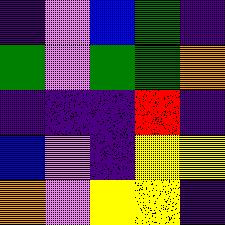[["indigo", "violet", "blue", "green", "indigo"], ["green", "violet", "green", "green", "orange"], ["indigo", "indigo", "indigo", "red", "indigo"], ["blue", "violet", "indigo", "yellow", "yellow"], ["orange", "violet", "yellow", "yellow", "indigo"]]